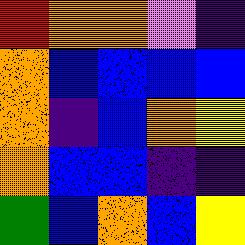[["red", "orange", "orange", "violet", "indigo"], ["orange", "blue", "blue", "blue", "blue"], ["orange", "indigo", "blue", "orange", "yellow"], ["orange", "blue", "blue", "indigo", "indigo"], ["green", "blue", "orange", "blue", "yellow"]]